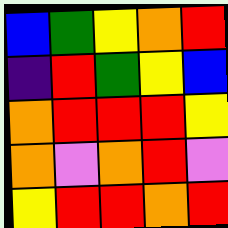[["blue", "green", "yellow", "orange", "red"], ["indigo", "red", "green", "yellow", "blue"], ["orange", "red", "red", "red", "yellow"], ["orange", "violet", "orange", "red", "violet"], ["yellow", "red", "red", "orange", "red"]]